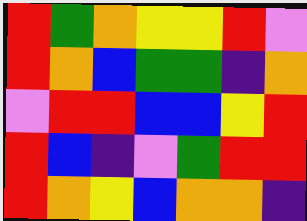[["red", "green", "orange", "yellow", "yellow", "red", "violet"], ["red", "orange", "blue", "green", "green", "indigo", "orange"], ["violet", "red", "red", "blue", "blue", "yellow", "red"], ["red", "blue", "indigo", "violet", "green", "red", "red"], ["red", "orange", "yellow", "blue", "orange", "orange", "indigo"]]